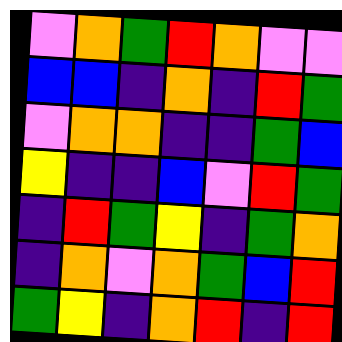[["violet", "orange", "green", "red", "orange", "violet", "violet"], ["blue", "blue", "indigo", "orange", "indigo", "red", "green"], ["violet", "orange", "orange", "indigo", "indigo", "green", "blue"], ["yellow", "indigo", "indigo", "blue", "violet", "red", "green"], ["indigo", "red", "green", "yellow", "indigo", "green", "orange"], ["indigo", "orange", "violet", "orange", "green", "blue", "red"], ["green", "yellow", "indigo", "orange", "red", "indigo", "red"]]